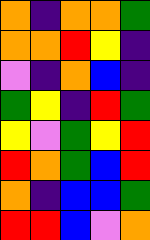[["orange", "indigo", "orange", "orange", "green"], ["orange", "orange", "red", "yellow", "indigo"], ["violet", "indigo", "orange", "blue", "indigo"], ["green", "yellow", "indigo", "red", "green"], ["yellow", "violet", "green", "yellow", "red"], ["red", "orange", "green", "blue", "red"], ["orange", "indigo", "blue", "blue", "green"], ["red", "red", "blue", "violet", "orange"]]